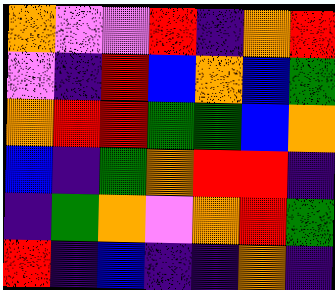[["orange", "violet", "violet", "red", "indigo", "orange", "red"], ["violet", "indigo", "red", "blue", "orange", "blue", "green"], ["orange", "red", "red", "green", "green", "blue", "orange"], ["blue", "indigo", "green", "orange", "red", "red", "indigo"], ["indigo", "green", "orange", "violet", "orange", "red", "green"], ["red", "indigo", "blue", "indigo", "indigo", "orange", "indigo"]]